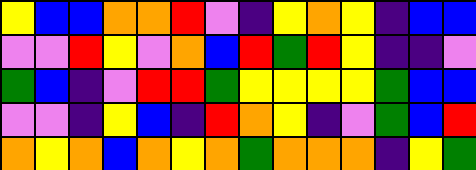[["yellow", "blue", "blue", "orange", "orange", "red", "violet", "indigo", "yellow", "orange", "yellow", "indigo", "blue", "blue"], ["violet", "violet", "red", "yellow", "violet", "orange", "blue", "red", "green", "red", "yellow", "indigo", "indigo", "violet"], ["green", "blue", "indigo", "violet", "red", "red", "green", "yellow", "yellow", "yellow", "yellow", "green", "blue", "blue"], ["violet", "violet", "indigo", "yellow", "blue", "indigo", "red", "orange", "yellow", "indigo", "violet", "green", "blue", "red"], ["orange", "yellow", "orange", "blue", "orange", "yellow", "orange", "green", "orange", "orange", "orange", "indigo", "yellow", "green"]]